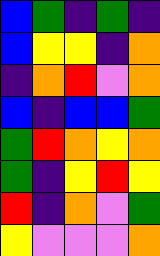[["blue", "green", "indigo", "green", "indigo"], ["blue", "yellow", "yellow", "indigo", "orange"], ["indigo", "orange", "red", "violet", "orange"], ["blue", "indigo", "blue", "blue", "green"], ["green", "red", "orange", "yellow", "orange"], ["green", "indigo", "yellow", "red", "yellow"], ["red", "indigo", "orange", "violet", "green"], ["yellow", "violet", "violet", "violet", "orange"]]